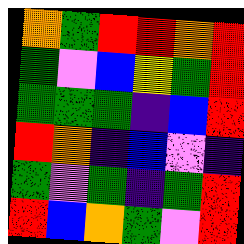[["orange", "green", "red", "red", "orange", "red"], ["green", "violet", "blue", "yellow", "green", "red"], ["green", "green", "green", "indigo", "blue", "red"], ["red", "orange", "indigo", "blue", "violet", "indigo"], ["green", "violet", "green", "indigo", "green", "red"], ["red", "blue", "orange", "green", "violet", "red"]]